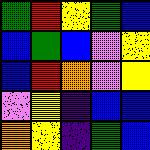[["green", "red", "yellow", "green", "blue"], ["blue", "green", "blue", "violet", "yellow"], ["blue", "red", "orange", "violet", "yellow"], ["violet", "yellow", "indigo", "blue", "blue"], ["orange", "yellow", "indigo", "green", "blue"]]